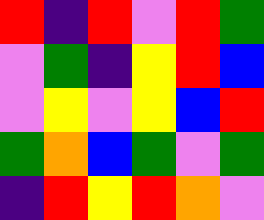[["red", "indigo", "red", "violet", "red", "green"], ["violet", "green", "indigo", "yellow", "red", "blue"], ["violet", "yellow", "violet", "yellow", "blue", "red"], ["green", "orange", "blue", "green", "violet", "green"], ["indigo", "red", "yellow", "red", "orange", "violet"]]